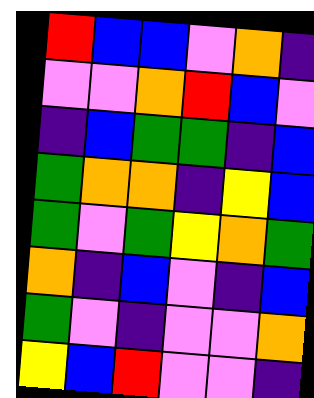[["red", "blue", "blue", "violet", "orange", "indigo"], ["violet", "violet", "orange", "red", "blue", "violet"], ["indigo", "blue", "green", "green", "indigo", "blue"], ["green", "orange", "orange", "indigo", "yellow", "blue"], ["green", "violet", "green", "yellow", "orange", "green"], ["orange", "indigo", "blue", "violet", "indigo", "blue"], ["green", "violet", "indigo", "violet", "violet", "orange"], ["yellow", "blue", "red", "violet", "violet", "indigo"]]